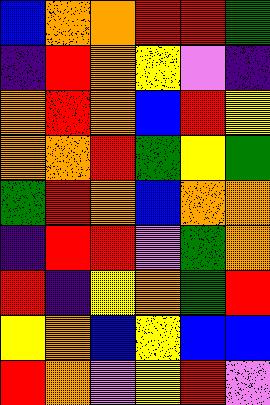[["blue", "orange", "orange", "red", "red", "green"], ["indigo", "red", "orange", "yellow", "violet", "indigo"], ["orange", "red", "orange", "blue", "red", "yellow"], ["orange", "orange", "red", "green", "yellow", "green"], ["green", "red", "orange", "blue", "orange", "orange"], ["indigo", "red", "red", "violet", "green", "orange"], ["red", "indigo", "yellow", "orange", "green", "red"], ["yellow", "orange", "blue", "yellow", "blue", "blue"], ["red", "orange", "violet", "yellow", "red", "violet"]]